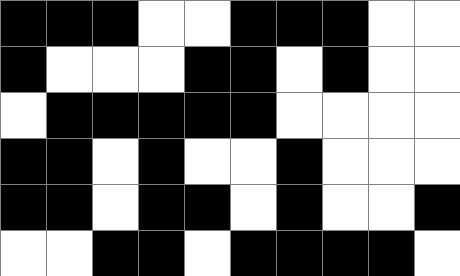[["black", "black", "black", "white", "white", "black", "black", "black", "white", "white"], ["black", "white", "white", "white", "black", "black", "white", "black", "white", "white"], ["white", "black", "black", "black", "black", "black", "white", "white", "white", "white"], ["black", "black", "white", "black", "white", "white", "black", "white", "white", "white"], ["black", "black", "white", "black", "black", "white", "black", "white", "white", "black"], ["white", "white", "black", "black", "white", "black", "black", "black", "black", "white"]]